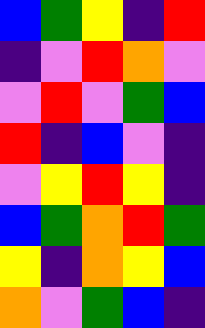[["blue", "green", "yellow", "indigo", "red"], ["indigo", "violet", "red", "orange", "violet"], ["violet", "red", "violet", "green", "blue"], ["red", "indigo", "blue", "violet", "indigo"], ["violet", "yellow", "red", "yellow", "indigo"], ["blue", "green", "orange", "red", "green"], ["yellow", "indigo", "orange", "yellow", "blue"], ["orange", "violet", "green", "blue", "indigo"]]